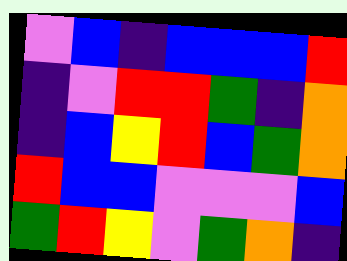[["violet", "blue", "indigo", "blue", "blue", "blue", "red"], ["indigo", "violet", "red", "red", "green", "indigo", "orange"], ["indigo", "blue", "yellow", "red", "blue", "green", "orange"], ["red", "blue", "blue", "violet", "violet", "violet", "blue"], ["green", "red", "yellow", "violet", "green", "orange", "indigo"]]